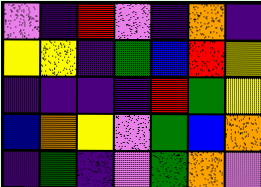[["violet", "indigo", "red", "violet", "indigo", "orange", "indigo"], ["yellow", "yellow", "indigo", "green", "blue", "red", "yellow"], ["indigo", "indigo", "indigo", "indigo", "red", "green", "yellow"], ["blue", "orange", "yellow", "violet", "green", "blue", "orange"], ["indigo", "green", "indigo", "violet", "green", "orange", "violet"]]